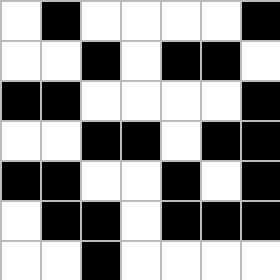[["white", "black", "white", "white", "white", "white", "black"], ["white", "white", "black", "white", "black", "black", "white"], ["black", "black", "white", "white", "white", "white", "black"], ["white", "white", "black", "black", "white", "black", "black"], ["black", "black", "white", "white", "black", "white", "black"], ["white", "black", "black", "white", "black", "black", "black"], ["white", "white", "black", "white", "white", "white", "white"]]